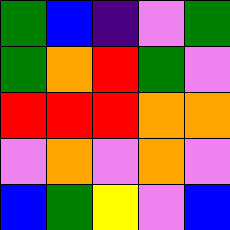[["green", "blue", "indigo", "violet", "green"], ["green", "orange", "red", "green", "violet"], ["red", "red", "red", "orange", "orange"], ["violet", "orange", "violet", "orange", "violet"], ["blue", "green", "yellow", "violet", "blue"]]